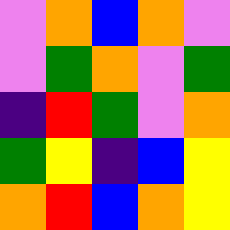[["violet", "orange", "blue", "orange", "violet"], ["violet", "green", "orange", "violet", "green"], ["indigo", "red", "green", "violet", "orange"], ["green", "yellow", "indigo", "blue", "yellow"], ["orange", "red", "blue", "orange", "yellow"]]